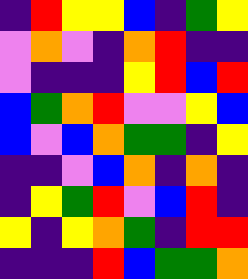[["indigo", "red", "yellow", "yellow", "blue", "indigo", "green", "yellow"], ["violet", "orange", "violet", "indigo", "orange", "red", "indigo", "indigo"], ["violet", "indigo", "indigo", "indigo", "yellow", "red", "blue", "red"], ["blue", "green", "orange", "red", "violet", "violet", "yellow", "blue"], ["blue", "violet", "blue", "orange", "green", "green", "indigo", "yellow"], ["indigo", "indigo", "violet", "blue", "orange", "indigo", "orange", "indigo"], ["indigo", "yellow", "green", "red", "violet", "blue", "red", "indigo"], ["yellow", "indigo", "yellow", "orange", "green", "indigo", "red", "red"], ["indigo", "indigo", "indigo", "red", "blue", "green", "green", "orange"]]